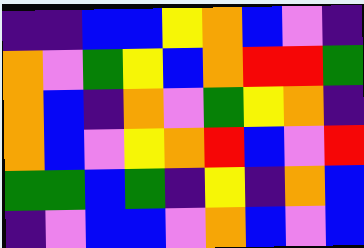[["indigo", "indigo", "blue", "blue", "yellow", "orange", "blue", "violet", "indigo"], ["orange", "violet", "green", "yellow", "blue", "orange", "red", "red", "green"], ["orange", "blue", "indigo", "orange", "violet", "green", "yellow", "orange", "indigo"], ["orange", "blue", "violet", "yellow", "orange", "red", "blue", "violet", "red"], ["green", "green", "blue", "green", "indigo", "yellow", "indigo", "orange", "blue"], ["indigo", "violet", "blue", "blue", "violet", "orange", "blue", "violet", "blue"]]